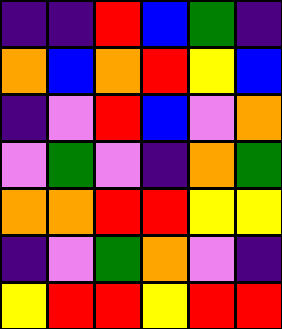[["indigo", "indigo", "red", "blue", "green", "indigo"], ["orange", "blue", "orange", "red", "yellow", "blue"], ["indigo", "violet", "red", "blue", "violet", "orange"], ["violet", "green", "violet", "indigo", "orange", "green"], ["orange", "orange", "red", "red", "yellow", "yellow"], ["indigo", "violet", "green", "orange", "violet", "indigo"], ["yellow", "red", "red", "yellow", "red", "red"]]